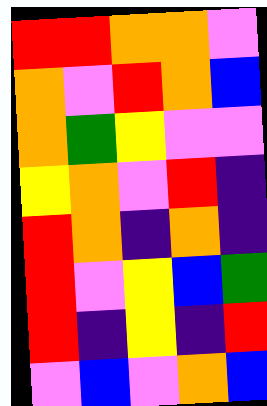[["red", "red", "orange", "orange", "violet"], ["orange", "violet", "red", "orange", "blue"], ["orange", "green", "yellow", "violet", "violet"], ["yellow", "orange", "violet", "red", "indigo"], ["red", "orange", "indigo", "orange", "indigo"], ["red", "violet", "yellow", "blue", "green"], ["red", "indigo", "yellow", "indigo", "red"], ["violet", "blue", "violet", "orange", "blue"]]